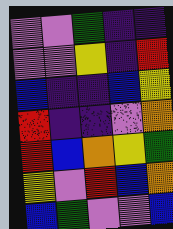[["violet", "violet", "green", "indigo", "indigo"], ["violet", "violet", "yellow", "indigo", "red"], ["blue", "indigo", "indigo", "blue", "yellow"], ["red", "indigo", "indigo", "violet", "orange"], ["red", "blue", "orange", "yellow", "green"], ["yellow", "violet", "red", "blue", "orange"], ["blue", "green", "violet", "violet", "blue"]]